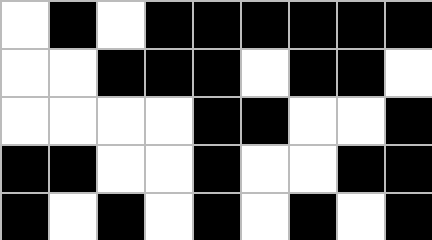[["white", "black", "white", "black", "black", "black", "black", "black", "black"], ["white", "white", "black", "black", "black", "white", "black", "black", "white"], ["white", "white", "white", "white", "black", "black", "white", "white", "black"], ["black", "black", "white", "white", "black", "white", "white", "black", "black"], ["black", "white", "black", "white", "black", "white", "black", "white", "black"]]